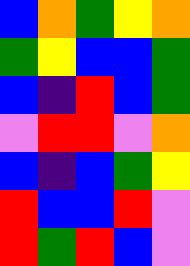[["blue", "orange", "green", "yellow", "orange"], ["green", "yellow", "blue", "blue", "green"], ["blue", "indigo", "red", "blue", "green"], ["violet", "red", "red", "violet", "orange"], ["blue", "indigo", "blue", "green", "yellow"], ["red", "blue", "blue", "red", "violet"], ["red", "green", "red", "blue", "violet"]]